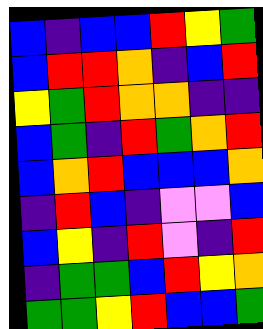[["blue", "indigo", "blue", "blue", "red", "yellow", "green"], ["blue", "red", "red", "orange", "indigo", "blue", "red"], ["yellow", "green", "red", "orange", "orange", "indigo", "indigo"], ["blue", "green", "indigo", "red", "green", "orange", "red"], ["blue", "orange", "red", "blue", "blue", "blue", "orange"], ["indigo", "red", "blue", "indigo", "violet", "violet", "blue"], ["blue", "yellow", "indigo", "red", "violet", "indigo", "red"], ["indigo", "green", "green", "blue", "red", "yellow", "orange"], ["green", "green", "yellow", "red", "blue", "blue", "green"]]